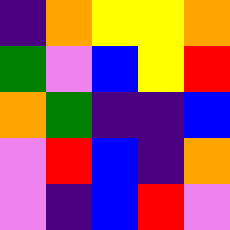[["indigo", "orange", "yellow", "yellow", "orange"], ["green", "violet", "blue", "yellow", "red"], ["orange", "green", "indigo", "indigo", "blue"], ["violet", "red", "blue", "indigo", "orange"], ["violet", "indigo", "blue", "red", "violet"]]